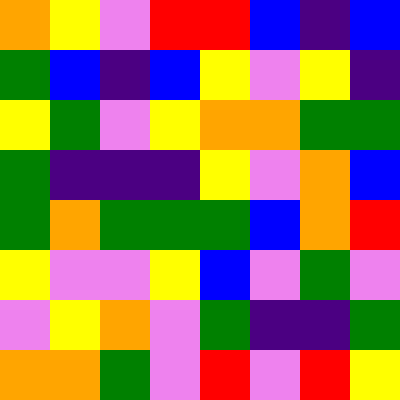[["orange", "yellow", "violet", "red", "red", "blue", "indigo", "blue"], ["green", "blue", "indigo", "blue", "yellow", "violet", "yellow", "indigo"], ["yellow", "green", "violet", "yellow", "orange", "orange", "green", "green"], ["green", "indigo", "indigo", "indigo", "yellow", "violet", "orange", "blue"], ["green", "orange", "green", "green", "green", "blue", "orange", "red"], ["yellow", "violet", "violet", "yellow", "blue", "violet", "green", "violet"], ["violet", "yellow", "orange", "violet", "green", "indigo", "indigo", "green"], ["orange", "orange", "green", "violet", "red", "violet", "red", "yellow"]]